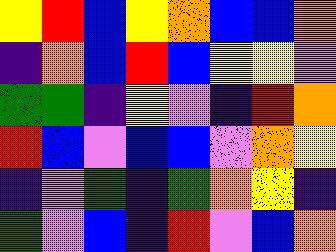[["yellow", "red", "blue", "yellow", "orange", "blue", "blue", "orange"], ["indigo", "orange", "blue", "red", "blue", "yellow", "yellow", "violet"], ["green", "green", "indigo", "yellow", "violet", "indigo", "red", "orange"], ["red", "blue", "violet", "blue", "blue", "violet", "orange", "yellow"], ["indigo", "violet", "green", "indigo", "green", "orange", "yellow", "indigo"], ["green", "violet", "blue", "indigo", "red", "violet", "blue", "orange"]]